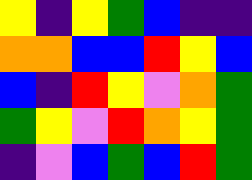[["yellow", "indigo", "yellow", "green", "blue", "indigo", "indigo"], ["orange", "orange", "blue", "blue", "red", "yellow", "blue"], ["blue", "indigo", "red", "yellow", "violet", "orange", "green"], ["green", "yellow", "violet", "red", "orange", "yellow", "green"], ["indigo", "violet", "blue", "green", "blue", "red", "green"]]